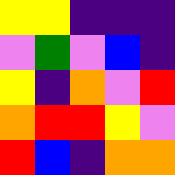[["yellow", "yellow", "indigo", "indigo", "indigo"], ["violet", "green", "violet", "blue", "indigo"], ["yellow", "indigo", "orange", "violet", "red"], ["orange", "red", "red", "yellow", "violet"], ["red", "blue", "indigo", "orange", "orange"]]